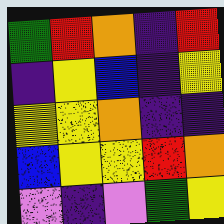[["green", "red", "orange", "indigo", "red"], ["indigo", "yellow", "blue", "indigo", "yellow"], ["yellow", "yellow", "orange", "indigo", "indigo"], ["blue", "yellow", "yellow", "red", "orange"], ["violet", "indigo", "violet", "green", "yellow"]]